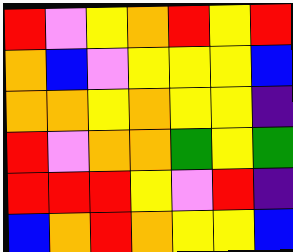[["red", "violet", "yellow", "orange", "red", "yellow", "red"], ["orange", "blue", "violet", "yellow", "yellow", "yellow", "blue"], ["orange", "orange", "yellow", "orange", "yellow", "yellow", "indigo"], ["red", "violet", "orange", "orange", "green", "yellow", "green"], ["red", "red", "red", "yellow", "violet", "red", "indigo"], ["blue", "orange", "red", "orange", "yellow", "yellow", "blue"]]